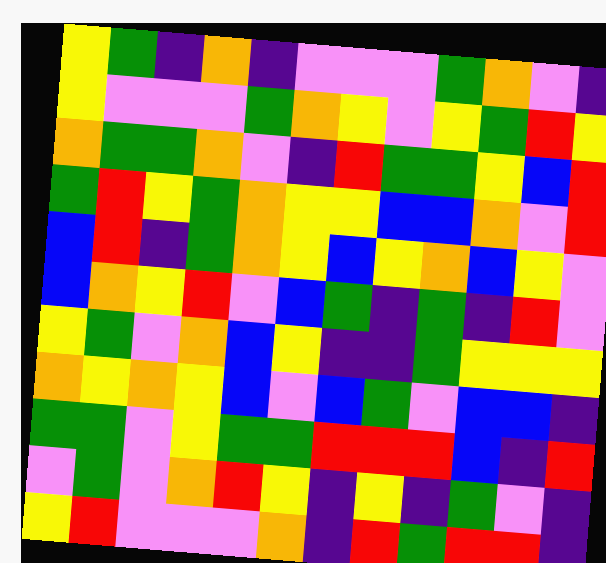[["yellow", "green", "indigo", "orange", "indigo", "violet", "violet", "violet", "green", "orange", "violet", "indigo"], ["yellow", "violet", "violet", "violet", "green", "orange", "yellow", "violet", "yellow", "green", "red", "yellow"], ["orange", "green", "green", "orange", "violet", "indigo", "red", "green", "green", "yellow", "blue", "red"], ["green", "red", "yellow", "green", "orange", "yellow", "yellow", "blue", "blue", "orange", "violet", "red"], ["blue", "red", "indigo", "green", "orange", "yellow", "blue", "yellow", "orange", "blue", "yellow", "violet"], ["blue", "orange", "yellow", "red", "violet", "blue", "green", "indigo", "green", "indigo", "red", "violet"], ["yellow", "green", "violet", "orange", "blue", "yellow", "indigo", "indigo", "green", "yellow", "yellow", "yellow"], ["orange", "yellow", "orange", "yellow", "blue", "violet", "blue", "green", "violet", "blue", "blue", "indigo"], ["green", "green", "violet", "yellow", "green", "green", "red", "red", "red", "blue", "indigo", "red"], ["violet", "green", "violet", "orange", "red", "yellow", "indigo", "yellow", "indigo", "green", "violet", "indigo"], ["yellow", "red", "violet", "violet", "violet", "orange", "indigo", "red", "green", "red", "red", "indigo"]]